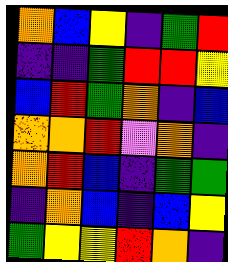[["orange", "blue", "yellow", "indigo", "green", "red"], ["indigo", "indigo", "green", "red", "red", "yellow"], ["blue", "red", "green", "orange", "indigo", "blue"], ["orange", "orange", "red", "violet", "orange", "indigo"], ["orange", "red", "blue", "indigo", "green", "green"], ["indigo", "orange", "blue", "indigo", "blue", "yellow"], ["green", "yellow", "yellow", "red", "orange", "indigo"]]